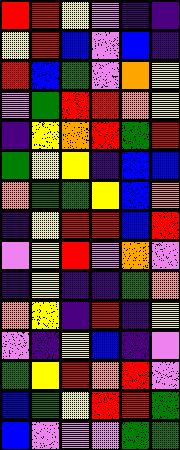[["red", "red", "yellow", "violet", "indigo", "indigo"], ["yellow", "red", "blue", "violet", "blue", "indigo"], ["red", "blue", "green", "violet", "orange", "yellow"], ["violet", "green", "red", "red", "orange", "yellow"], ["indigo", "yellow", "orange", "red", "green", "red"], ["green", "yellow", "yellow", "indigo", "blue", "blue"], ["orange", "green", "green", "yellow", "blue", "orange"], ["indigo", "yellow", "red", "red", "blue", "red"], ["violet", "yellow", "red", "violet", "orange", "violet"], ["indigo", "yellow", "indigo", "indigo", "green", "orange"], ["orange", "yellow", "indigo", "red", "indigo", "yellow"], ["violet", "indigo", "yellow", "blue", "indigo", "violet"], ["green", "yellow", "red", "orange", "red", "violet"], ["blue", "green", "yellow", "red", "red", "green"], ["blue", "violet", "violet", "violet", "green", "green"]]